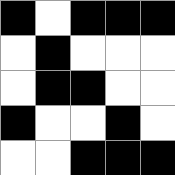[["black", "white", "black", "black", "black"], ["white", "black", "white", "white", "white"], ["white", "black", "black", "white", "white"], ["black", "white", "white", "black", "white"], ["white", "white", "black", "black", "black"]]